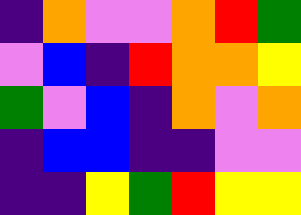[["indigo", "orange", "violet", "violet", "orange", "red", "green"], ["violet", "blue", "indigo", "red", "orange", "orange", "yellow"], ["green", "violet", "blue", "indigo", "orange", "violet", "orange"], ["indigo", "blue", "blue", "indigo", "indigo", "violet", "violet"], ["indigo", "indigo", "yellow", "green", "red", "yellow", "yellow"]]